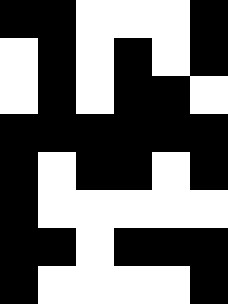[["black", "black", "white", "white", "white", "black"], ["white", "black", "white", "black", "white", "black"], ["white", "black", "white", "black", "black", "white"], ["black", "black", "black", "black", "black", "black"], ["black", "white", "black", "black", "white", "black"], ["black", "white", "white", "white", "white", "white"], ["black", "black", "white", "black", "black", "black"], ["black", "white", "white", "white", "white", "black"]]